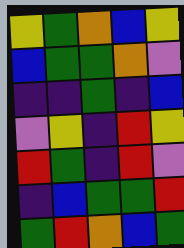[["yellow", "green", "orange", "blue", "yellow"], ["blue", "green", "green", "orange", "violet"], ["indigo", "indigo", "green", "indigo", "blue"], ["violet", "yellow", "indigo", "red", "yellow"], ["red", "green", "indigo", "red", "violet"], ["indigo", "blue", "green", "green", "red"], ["green", "red", "orange", "blue", "green"]]